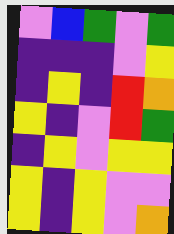[["violet", "blue", "green", "violet", "green"], ["indigo", "indigo", "indigo", "violet", "yellow"], ["indigo", "yellow", "indigo", "red", "orange"], ["yellow", "indigo", "violet", "red", "green"], ["indigo", "yellow", "violet", "yellow", "yellow"], ["yellow", "indigo", "yellow", "violet", "violet"], ["yellow", "indigo", "yellow", "violet", "orange"]]